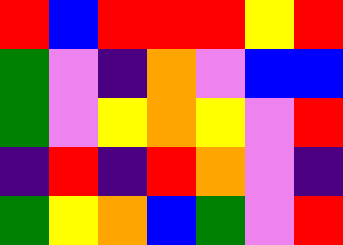[["red", "blue", "red", "red", "red", "yellow", "red"], ["green", "violet", "indigo", "orange", "violet", "blue", "blue"], ["green", "violet", "yellow", "orange", "yellow", "violet", "red"], ["indigo", "red", "indigo", "red", "orange", "violet", "indigo"], ["green", "yellow", "orange", "blue", "green", "violet", "red"]]